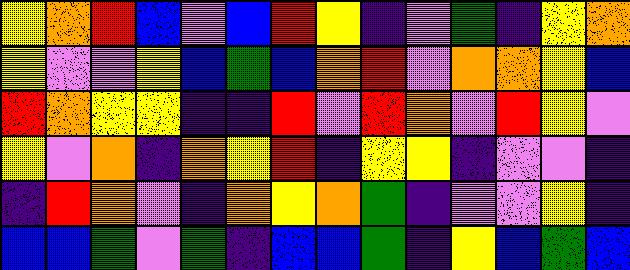[["yellow", "orange", "red", "blue", "violet", "blue", "red", "yellow", "indigo", "violet", "green", "indigo", "yellow", "orange"], ["yellow", "violet", "violet", "yellow", "blue", "green", "blue", "orange", "red", "violet", "orange", "orange", "yellow", "blue"], ["red", "orange", "yellow", "yellow", "indigo", "indigo", "red", "violet", "red", "orange", "violet", "red", "yellow", "violet"], ["yellow", "violet", "orange", "indigo", "orange", "yellow", "red", "indigo", "yellow", "yellow", "indigo", "violet", "violet", "indigo"], ["indigo", "red", "orange", "violet", "indigo", "orange", "yellow", "orange", "green", "indigo", "violet", "violet", "yellow", "indigo"], ["blue", "blue", "green", "violet", "green", "indigo", "blue", "blue", "green", "indigo", "yellow", "blue", "green", "blue"]]